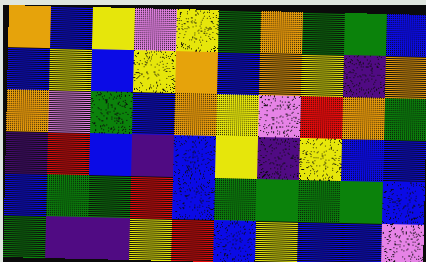[["orange", "blue", "yellow", "violet", "yellow", "green", "orange", "green", "green", "blue"], ["blue", "yellow", "blue", "yellow", "orange", "blue", "orange", "yellow", "indigo", "orange"], ["orange", "violet", "green", "blue", "orange", "yellow", "violet", "red", "orange", "green"], ["indigo", "red", "blue", "indigo", "blue", "yellow", "indigo", "yellow", "blue", "blue"], ["blue", "green", "green", "red", "blue", "green", "green", "green", "green", "blue"], ["green", "indigo", "indigo", "yellow", "red", "blue", "yellow", "blue", "blue", "violet"]]